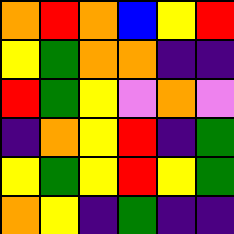[["orange", "red", "orange", "blue", "yellow", "red"], ["yellow", "green", "orange", "orange", "indigo", "indigo"], ["red", "green", "yellow", "violet", "orange", "violet"], ["indigo", "orange", "yellow", "red", "indigo", "green"], ["yellow", "green", "yellow", "red", "yellow", "green"], ["orange", "yellow", "indigo", "green", "indigo", "indigo"]]